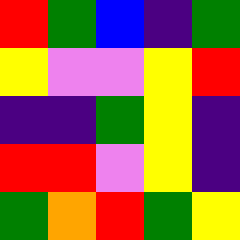[["red", "green", "blue", "indigo", "green"], ["yellow", "violet", "violet", "yellow", "red"], ["indigo", "indigo", "green", "yellow", "indigo"], ["red", "red", "violet", "yellow", "indigo"], ["green", "orange", "red", "green", "yellow"]]